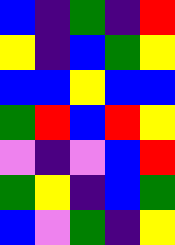[["blue", "indigo", "green", "indigo", "red"], ["yellow", "indigo", "blue", "green", "yellow"], ["blue", "blue", "yellow", "blue", "blue"], ["green", "red", "blue", "red", "yellow"], ["violet", "indigo", "violet", "blue", "red"], ["green", "yellow", "indigo", "blue", "green"], ["blue", "violet", "green", "indigo", "yellow"]]